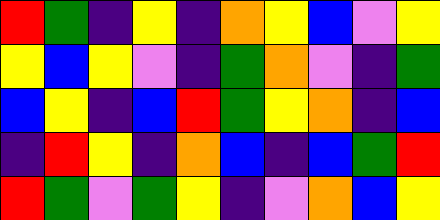[["red", "green", "indigo", "yellow", "indigo", "orange", "yellow", "blue", "violet", "yellow"], ["yellow", "blue", "yellow", "violet", "indigo", "green", "orange", "violet", "indigo", "green"], ["blue", "yellow", "indigo", "blue", "red", "green", "yellow", "orange", "indigo", "blue"], ["indigo", "red", "yellow", "indigo", "orange", "blue", "indigo", "blue", "green", "red"], ["red", "green", "violet", "green", "yellow", "indigo", "violet", "orange", "blue", "yellow"]]